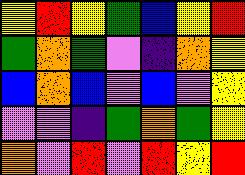[["yellow", "red", "yellow", "green", "blue", "yellow", "red"], ["green", "orange", "green", "violet", "indigo", "orange", "yellow"], ["blue", "orange", "blue", "violet", "blue", "violet", "yellow"], ["violet", "violet", "indigo", "green", "orange", "green", "yellow"], ["orange", "violet", "red", "violet", "red", "yellow", "red"]]